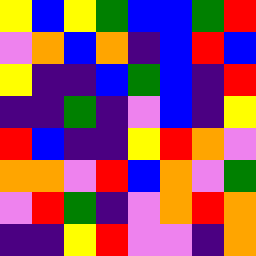[["yellow", "blue", "yellow", "green", "blue", "blue", "green", "red"], ["violet", "orange", "blue", "orange", "indigo", "blue", "red", "blue"], ["yellow", "indigo", "indigo", "blue", "green", "blue", "indigo", "red"], ["indigo", "indigo", "green", "indigo", "violet", "blue", "indigo", "yellow"], ["red", "blue", "indigo", "indigo", "yellow", "red", "orange", "violet"], ["orange", "orange", "violet", "red", "blue", "orange", "violet", "green"], ["violet", "red", "green", "indigo", "violet", "orange", "red", "orange"], ["indigo", "indigo", "yellow", "red", "violet", "violet", "indigo", "orange"]]